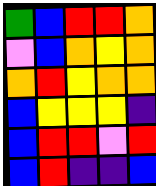[["green", "blue", "red", "red", "orange"], ["violet", "blue", "orange", "yellow", "orange"], ["orange", "red", "yellow", "orange", "orange"], ["blue", "yellow", "yellow", "yellow", "indigo"], ["blue", "red", "red", "violet", "red"], ["blue", "red", "indigo", "indigo", "blue"]]